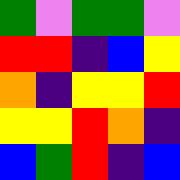[["green", "violet", "green", "green", "violet"], ["red", "red", "indigo", "blue", "yellow"], ["orange", "indigo", "yellow", "yellow", "red"], ["yellow", "yellow", "red", "orange", "indigo"], ["blue", "green", "red", "indigo", "blue"]]